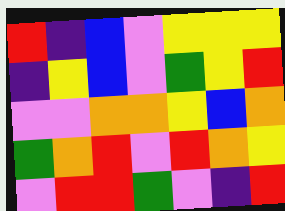[["red", "indigo", "blue", "violet", "yellow", "yellow", "yellow"], ["indigo", "yellow", "blue", "violet", "green", "yellow", "red"], ["violet", "violet", "orange", "orange", "yellow", "blue", "orange"], ["green", "orange", "red", "violet", "red", "orange", "yellow"], ["violet", "red", "red", "green", "violet", "indigo", "red"]]